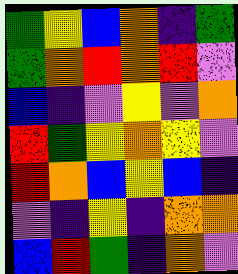[["green", "yellow", "blue", "orange", "indigo", "green"], ["green", "orange", "red", "orange", "red", "violet"], ["blue", "indigo", "violet", "yellow", "violet", "orange"], ["red", "green", "yellow", "orange", "yellow", "violet"], ["red", "orange", "blue", "yellow", "blue", "indigo"], ["violet", "indigo", "yellow", "indigo", "orange", "orange"], ["blue", "red", "green", "indigo", "orange", "violet"]]